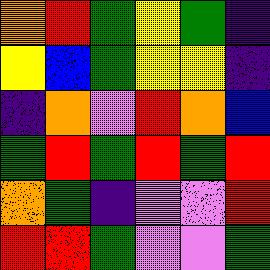[["orange", "red", "green", "yellow", "green", "indigo"], ["yellow", "blue", "green", "yellow", "yellow", "indigo"], ["indigo", "orange", "violet", "red", "orange", "blue"], ["green", "red", "green", "red", "green", "red"], ["orange", "green", "indigo", "violet", "violet", "red"], ["red", "red", "green", "violet", "violet", "green"]]